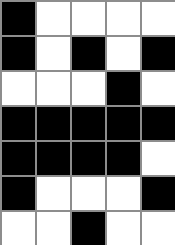[["black", "white", "white", "white", "white"], ["black", "white", "black", "white", "black"], ["white", "white", "white", "black", "white"], ["black", "black", "black", "black", "black"], ["black", "black", "black", "black", "white"], ["black", "white", "white", "white", "black"], ["white", "white", "black", "white", "white"]]